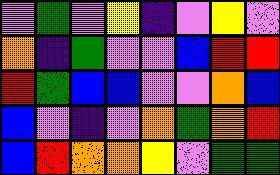[["violet", "green", "violet", "yellow", "indigo", "violet", "yellow", "violet"], ["orange", "indigo", "green", "violet", "violet", "blue", "red", "red"], ["red", "green", "blue", "blue", "violet", "violet", "orange", "blue"], ["blue", "violet", "indigo", "violet", "orange", "green", "orange", "red"], ["blue", "red", "orange", "orange", "yellow", "violet", "green", "green"]]